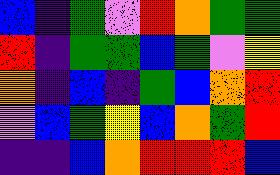[["blue", "indigo", "green", "violet", "red", "orange", "green", "green"], ["red", "indigo", "green", "green", "blue", "green", "violet", "yellow"], ["orange", "indigo", "blue", "indigo", "green", "blue", "orange", "red"], ["violet", "blue", "green", "yellow", "blue", "orange", "green", "red"], ["indigo", "indigo", "blue", "orange", "red", "red", "red", "blue"]]